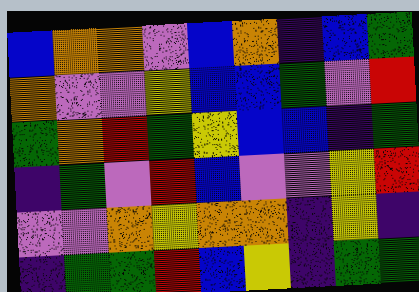[["blue", "orange", "orange", "violet", "blue", "orange", "indigo", "blue", "green"], ["orange", "violet", "violet", "yellow", "blue", "blue", "green", "violet", "red"], ["green", "orange", "red", "green", "yellow", "blue", "blue", "indigo", "green"], ["indigo", "green", "violet", "red", "blue", "violet", "violet", "yellow", "red"], ["violet", "violet", "orange", "yellow", "orange", "orange", "indigo", "yellow", "indigo"], ["indigo", "green", "green", "red", "blue", "yellow", "indigo", "green", "green"]]